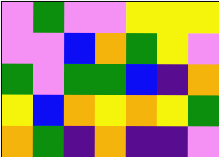[["violet", "green", "violet", "violet", "yellow", "yellow", "yellow"], ["violet", "violet", "blue", "orange", "green", "yellow", "violet"], ["green", "violet", "green", "green", "blue", "indigo", "orange"], ["yellow", "blue", "orange", "yellow", "orange", "yellow", "green"], ["orange", "green", "indigo", "orange", "indigo", "indigo", "violet"]]